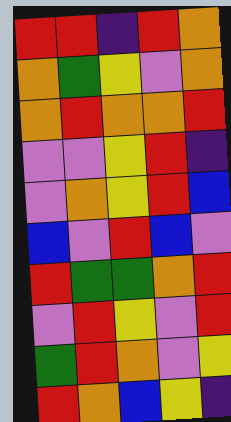[["red", "red", "indigo", "red", "orange"], ["orange", "green", "yellow", "violet", "orange"], ["orange", "red", "orange", "orange", "red"], ["violet", "violet", "yellow", "red", "indigo"], ["violet", "orange", "yellow", "red", "blue"], ["blue", "violet", "red", "blue", "violet"], ["red", "green", "green", "orange", "red"], ["violet", "red", "yellow", "violet", "red"], ["green", "red", "orange", "violet", "yellow"], ["red", "orange", "blue", "yellow", "indigo"]]